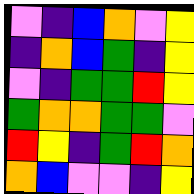[["violet", "indigo", "blue", "orange", "violet", "yellow"], ["indigo", "orange", "blue", "green", "indigo", "yellow"], ["violet", "indigo", "green", "green", "red", "yellow"], ["green", "orange", "orange", "green", "green", "violet"], ["red", "yellow", "indigo", "green", "red", "orange"], ["orange", "blue", "violet", "violet", "indigo", "yellow"]]